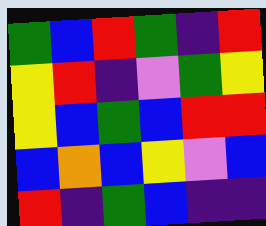[["green", "blue", "red", "green", "indigo", "red"], ["yellow", "red", "indigo", "violet", "green", "yellow"], ["yellow", "blue", "green", "blue", "red", "red"], ["blue", "orange", "blue", "yellow", "violet", "blue"], ["red", "indigo", "green", "blue", "indigo", "indigo"]]